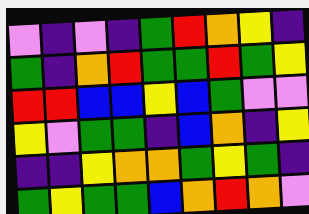[["violet", "indigo", "violet", "indigo", "green", "red", "orange", "yellow", "indigo"], ["green", "indigo", "orange", "red", "green", "green", "red", "green", "yellow"], ["red", "red", "blue", "blue", "yellow", "blue", "green", "violet", "violet"], ["yellow", "violet", "green", "green", "indigo", "blue", "orange", "indigo", "yellow"], ["indigo", "indigo", "yellow", "orange", "orange", "green", "yellow", "green", "indigo"], ["green", "yellow", "green", "green", "blue", "orange", "red", "orange", "violet"]]